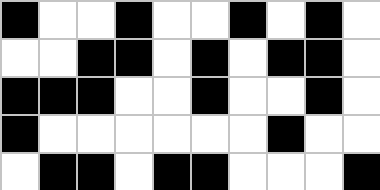[["black", "white", "white", "black", "white", "white", "black", "white", "black", "white"], ["white", "white", "black", "black", "white", "black", "white", "black", "black", "white"], ["black", "black", "black", "white", "white", "black", "white", "white", "black", "white"], ["black", "white", "white", "white", "white", "white", "white", "black", "white", "white"], ["white", "black", "black", "white", "black", "black", "white", "white", "white", "black"]]